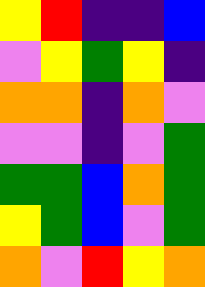[["yellow", "red", "indigo", "indigo", "blue"], ["violet", "yellow", "green", "yellow", "indigo"], ["orange", "orange", "indigo", "orange", "violet"], ["violet", "violet", "indigo", "violet", "green"], ["green", "green", "blue", "orange", "green"], ["yellow", "green", "blue", "violet", "green"], ["orange", "violet", "red", "yellow", "orange"]]